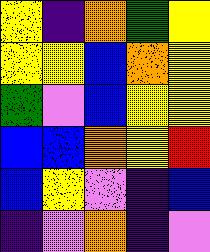[["yellow", "indigo", "orange", "green", "yellow"], ["yellow", "yellow", "blue", "orange", "yellow"], ["green", "violet", "blue", "yellow", "yellow"], ["blue", "blue", "orange", "yellow", "red"], ["blue", "yellow", "violet", "indigo", "blue"], ["indigo", "violet", "orange", "indigo", "violet"]]